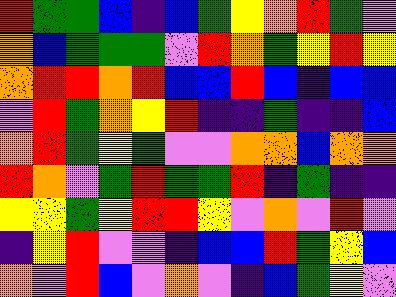[["red", "green", "green", "blue", "indigo", "blue", "green", "yellow", "orange", "red", "green", "violet"], ["orange", "blue", "green", "green", "green", "violet", "red", "orange", "green", "yellow", "red", "yellow"], ["orange", "red", "red", "orange", "red", "blue", "blue", "red", "blue", "indigo", "blue", "blue"], ["violet", "red", "green", "orange", "yellow", "red", "indigo", "indigo", "green", "indigo", "indigo", "blue"], ["orange", "red", "green", "yellow", "green", "violet", "violet", "orange", "orange", "blue", "orange", "orange"], ["red", "orange", "violet", "green", "red", "green", "green", "red", "indigo", "green", "indigo", "indigo"], ["yellow", "yellow", "green", "yellow", "red", "red", "yellow", "violet", "orange", "violet", "red", "violet"], ["indigo", "yellow", "red", "violet", "violet", "indigo", "blue", "blue", "red", "green", "yellow", "blue"], ["orange", "violet", "red", "blue", "violet", "orange", "violet", "indigo", "blue", "green", "yellow", "violet"]]